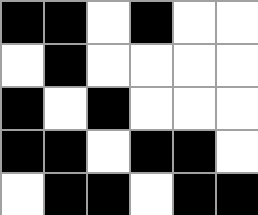[["black", "black", "white", "black", "white", "white"], ["white", "black", "white", "white", "white", "white"], ["black", "white", "black", "white", "white", "white"], ["black", "black", "white", "black", "black", "white"], ["white", "black", "black", "white", "black", "black"]]